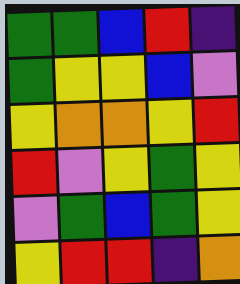[["green", "green", "blue", "red", "indigo"], ["green", "yellow", "yellow", "blue", "violet"], ["yellow", "orange", "orange", "yellow", "red"], ["red", "violet", "yellow", "green", "yellow"], ["violet", "green", "blue", "green", "yellow"], ["yellow", "red", "red", "indigo", "orange"]]